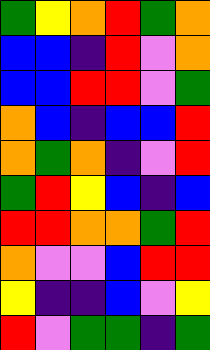[["green", "yellow", "orange", "red", "green", "orange"], ["blue", "blue", "indigo", "red", "violet", "orange"], ["blue", "blue", "red", "red", "violet", "green"], ["orange", "blue", "indigo", "blue", "blue", "red"], ["orange", "green", "orange", "indigo", "violet", "red"], ["green", "red", "yellow", "blue", "indigo", "blue"], ["red", "red", "orange", "orange", "green", "red"], ["orange", "violet", "violet", "blue", "red", "red"], ["yellow", "indigo", "indigo", "blue", "violet", "yellow"], ["red", "violet", "green", "green", "indigo", "green"]]